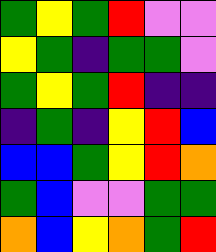[["green", "yellow", "green", "red", "violet", "violet"], ["yellow", "green", "indigo", "green", "green", "violet"], ["green", "yellow", "green", "red", "indigo", "indigo"], ["indigo", "green", "indigo", "yellow", "red", "blue"], ["blue", "blue", "green", "yellow", "red", "orange"], ["green", "blue", "violet", "violet", "green", "green"], ["orange", "blue", "yellow", "orange", "green", "red"]]